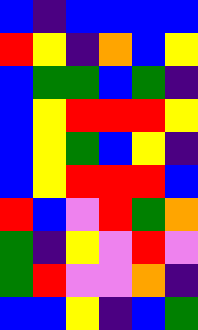[["blue", "indigo", "blue", "blue", "blue", "blue"], ["red", "yellow", "indigo", "orange", "blue", "yellow"], ["blue", "green", "green", "blue", "green", "indigo"], ["blue", "yellow", "red", "red", "red", "yellow"], ["blue", "yellow", "green", "blue", "yellow", "indigo"], ["blue", "yellow", "red", "red", "red", "blue"], ["red", "blue", "violet", "red", "green", "orange"], ["green", "indigo", "yellow", "violet", "red", "violet"], ["green", "red", "violet", "violet", "orange", "indigo"], ["blue", "blue", "yellow", "indigo", "blue", "green"]]